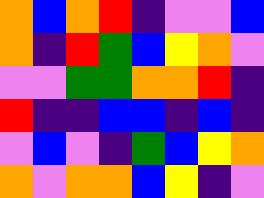[["orange", "blue", "orange", "red", "indigo", "violet", "violet", "blue"], ["orange", "indigo", "red", "green", "blue", "yellow", "orange", "violet"], ["violet", "violet", "green", "green", "orange", "orange", "red", "indigo"], ["red", "indigo", "indigo", "blue", "blue", "indigo", "blue", "indigo"], ["violet", "blue", "violet", "indigo", "green", "blue", "yellow", "orange"], ["orange", "violet", "orange", "orange", "blue", "yellow", "indigo", "violet"]]